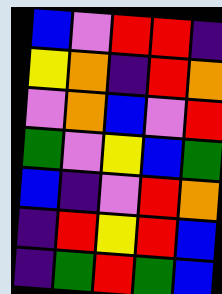[["blue", "violet", "red", "red", "indigo"], ["yellow", "orange", "indigo", "red", "orange"], ["violet", "orange", "blue", "violet", "red"], ["green", "violet", "yellow", "blue", "green"], ["blue", "indigo", "violet", "red", "orange"], ["indigo", "red", "yellow", "red", "blue"], ["indigo", "green", "red", "green", "blue"]]